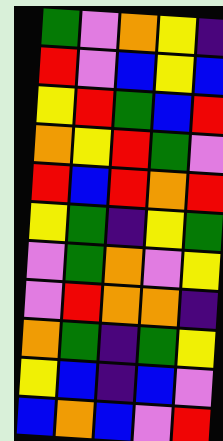[["green", "violet", "orange", "yellow", "indigo"], ["red", "violet", "blue", "yellow", "blue"], ["yellow", "red", "green", "blue", "red"], ["orange", "yellow", "red", "green", "violet"], ["red", "blue", "red", "orange", "red"], ["yellow", "green", "indigo", "yellow", "green"], ["violet", "green", "orange", "violet", "yellow"], ["violet", "red", "orange", "orange", "indigo"], ["orange", "green", "indigo", "green", "yellow"], ["yellow", "blue", "indigo", "blue", "violet"], ["blue", "orange", "blue", "violet", "red"]]